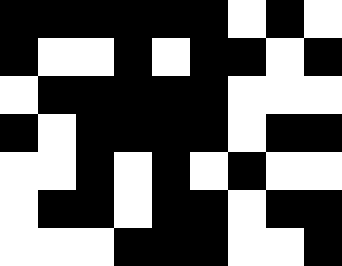[["black", "black", "black", "black", "black", "black", "white", "black", "white"], ["black", "white", "white", "black", "white", "black", "black", "white", "black"], ["white", "black", "black", "black", "black", "black", "white", "white", "white"], ["black", "white", "black", "black", "black", "black", "white", "black", "black"], ["white", "white", "black", "white", "black", "white", "black", "white", "white"], ["white", "black", "black", "white", "black", "black", "white", "black", "black"], ["white", "white", "white", "black", "black", "black", "white", "white", "black"]]